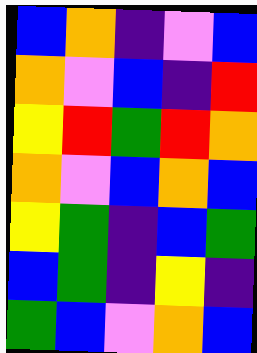[["blue", "orange", "indigo", "violet", "blue"], ["orange", "violet", "blue", "indigo", "red"], ["yellow", "red", "green", "red", "orange"], ["orange", "violet", "blue", "orange", "blue"], ["yellow", "green", "indigo", "blue", "green"], ["blue", "green", "indigo", "yellow", "indigo"], ["green", "blue", "violet", "orange", "blue"]]